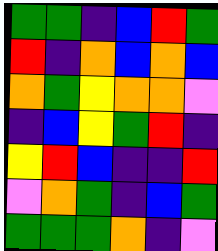[["green", "green", "indigo", "blue", "red", "green"], ["red", "indigo", "orange", "blue", "orange", "blue"], ["orange", "green", "yellow", "orange", "orange", "violet"], ["indigo", "blue", "yellow", "green", "red", "indigo"], ["yellow", "red", "blue", "indigo", "indigo", "red"], ["violet", "orange", "green", "indigo", "blue", "green"], ["green", "green", "green", "orange", "indigo", "violet"]]